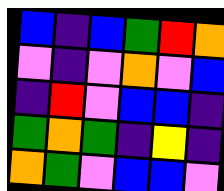[["blue", "indigo", "blue", "green", "red", "orange"], ["violet", "indigo", "violet", "orange", "violet", "blue"], ["indigo", "red", "violet", "blue", "blue", "indigo"], ["green", "orange", "green", "indigo", "yellow", "indigo"], ["orange", "green", "violet", "blue", "blue", "violet"]]